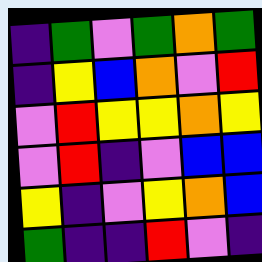[["indigo", "green", "violet", "green", "orange", "green"], ["indigo", "yellow", "blue", "orange", "violet", "red"], ["violet", "red", "yellow", "yellow", "orange", "yellow"], ["violet", "red", "indigo", "violet", "blue", "blue"], ["yellow", "indigo", "violet", "yellow", "orange", "blue"], ["green", "indigo", "indigo", "red", "violet", "indigo"]]